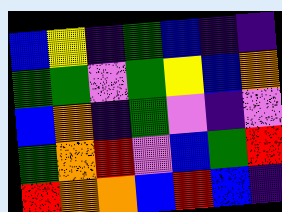[["blue", "yellow", "indigo", "green", "blue", "indigo", "indigo"], ["green", "green", "violet", "green", "yellow", "blue", "orange"], ["blue", "orange", "indigo", "green", "violet", "indigo", "violet"], ["green", "orange", "red", "violet", "blue", "green", "red"], ["red", "orange", "orange", "blue", "red", "blue", "indigo"]]